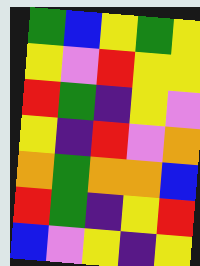[["green", "blue", "yellow", "green", "yellow"], ["yellow", "violet", "red", "yellow", "yellow"], ["red", "green", "indigo", "yellow", "violet"], ["yellow", "indigo", "red", "violet", "orange"], ["orange", "green", "orange", "orange", "blue"], ["red", "green", "indigo", "yellow", "red"], ["blue", "violet", "yellow", "indigo", "yellow"]]